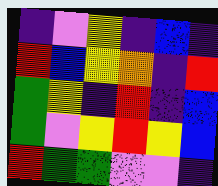[["indigo", "violet", "yellow", "indigo", "blue", "indigo"], ["red", "blue", "yellow", "orange", "indigo", "red"], ["green", "yellow", "indigo", "red", "indigo", "blue"], ["green", "violet", "yellow", "red", "yellow", "blue"], ["red", "green", "green", "violet", "violet", "indigo"]]